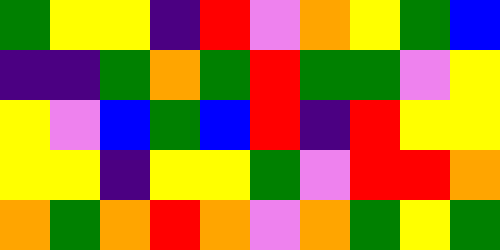[["green", "yellow", "yellow", "indigo", "red", "violet", "orange", "yellow", "green", "blue"], ["indigo", "indigo", "green", "orange", "green", "red", "green", "green", "violet", "yellow"], ["yellow", "violet", "blue", "green", "blue", "red", "indigo", "red", "yellow", "yellow"], ["yellow", "yellow", "indigo", "yellow", "yellow", "green", "violet", "red", "red", "orange"], ["orange", "green", "orange", "red", "orange", "violet", "orange", "green", "yellow", "green"]]